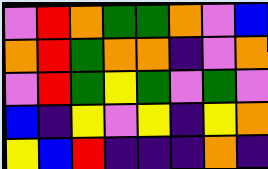[["violet", "red", "orange", "green", "green", "orange", "violet", "blue"], ["orange", "red", "green", "orange", "orange", "indigo", "violet", "orange"], ["violet", "red", "green", "yellow", "green", "violet", "green", "violet"], ["blue", "indigo", "yellow", "violet", "yellow", "indigo", "yellow", "orange"], ["yellow", "blue", "red", "indigo", "indigo", "indigo", "orange", "indigo"]]